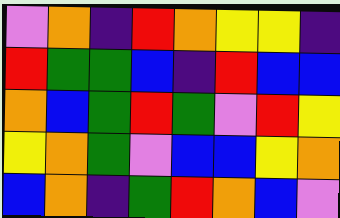[["violet", "orange", "indigo", "red", "orange", "yellow", "yellow", "indigo"], ["red", "green", "green", "blue", "indigo", "red", "blue", "blue"], ["orange", "blue", "green", "red", "green", "violet", "red", "yellow"], ["yellow", "orange", "green", "violet", "blue", "blue", "yellow", "orange"], ["blue", "orange", "indigo", "green", "red", "orange", "blue", "violet"]]